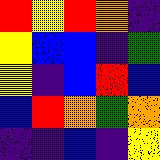[["red", "yellow", "red", "orange", "indigo"], ["yellow", "blue", "blue", "indigo", "green"], ["yellow", "indigo", "blue", "red", "blue"], ["blue", "red", "orange", "green", "orange"], ["indigo", "indigo", "blue", "indigo", "yellow"]]